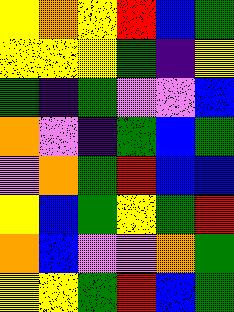[["yellow", "orange", "yellow", "red", "blue", "green"], ["yellow", "yellow", "yellow", "green", "indigo", "yellow"], ["green", "indigo", "green", "violet", "violet", "blue"], ["orange", "violet", "indigo", "green", "blue", "green"], ["violet", "orange", "green", "red", "blue", "blue"], ["yellow", "blue", "green", "yellow", "green", "red"], ["orange", "blue", "violet", "violet", "orange", "green"], ["yellow", "yellow", "green", "red", "blue", "green"]]